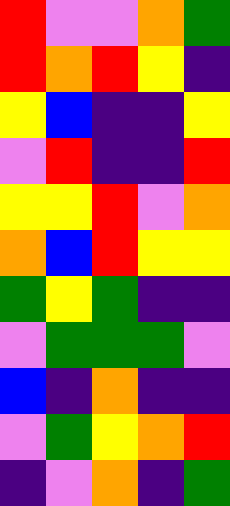[["red", "violet", "violet", "orange", "green"], ["red", "orange", "red", "yellow", "indigo"], ["yellow", "blue", "indigo", "indigo", "yellow"], ["violet", "red", "indigo", "indigo", "red"], ["yellow", "yellow", "red", "violet", "orange"], ["orange", "blue", "red", "yellow", "yellow"], ["green", "yellow", "green", "indigo", "indigo"], ["violet", "green", "green", "green", "violet"], ["blue", "indigo", "orange", "indigo", "indigo"], ["violet", "green", "yellow", "orange", "red"], ["indigo", "violet", "orange", "indigo", "green"]]